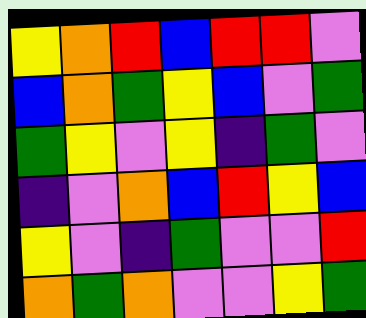[["yellow", "orange", "red", "blue", "red", "red", "violet"], ["blue", "orange", "green", "yellow", "blue", "violet", "green"], ["green", "yellow", "violet", "yellow", "indigo", "green", "violet"], ["indigo", "violet", "orange", "blue", "red", "yellow", "blue"], ["yellow", "violet", "indigo", "green", "violet", "violet", "red"], ["orange", "green", "orange", "violet", "violet", "yellow", "green"]]